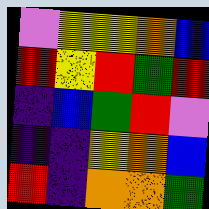[["violet", "yellow", "yellow", "orange", "blue"], ["red", "yellow", "red", "green", "red"], ["indigo", "blue", "green", "red", "violet"], ["indigo", "indigo", "yellow", "orange", "blue"], ["red", "indigo", "orange", "orange", "green"]]